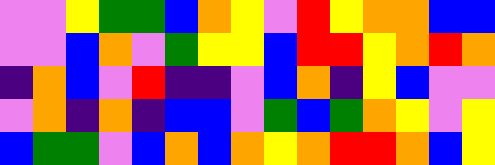[["violet", "violet", "yellow", "green", "green", "blue", "orange", "yellow", "violet", "red", "yellow", "orange", "orange", "blue", "blue"], ["violet", "violet", "blue", "orange", "violet", "green", "yellow", "yellow", "blue", "red", "red", "yellow", "orange", "red", "orange"], ["indigo", "orange", "blue", "violet", "red", "indigo", "indigo", "violet", "blue", "orange", "indigo", "yellow", "blue", "violet", "violet"], ["violet", "orange", "indigo", "orange", "indigo", "blue", "blue", "violet", "green", "blue", "green", "orange", "yellow", "violet", "yellow"], ["blue", "green", "green", "violet", "blue", "orange", "blue", "orange", "yellow", "orange", "red", "red", "orange", "blue", "yellow"]]